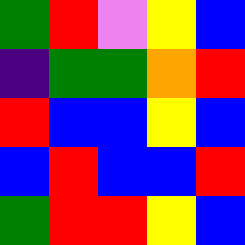[["green", "red", "violet", "yellow", "blue"], ["indigo", "green", "green", "orange", "red"], ["red", "blue", "blue", "yellow", "blue"], ["blue", "red", "blue", "blue", "red"], ["green", "red", "red", "yellow", "blue"]]